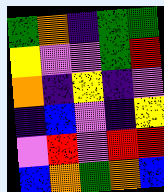[["green", "orange", "indigo", "green", "green"], ["yellow", "violet", "violet", "green", "red"], ["orange", "indigo", "yellow", "indigo", "violet"], ["indigo", "blue", "violet", "indigo", "yellow"], ["violet", "red", "violet", "red", "red"], ["blue", "orange", "green", "orange", "blue"]]